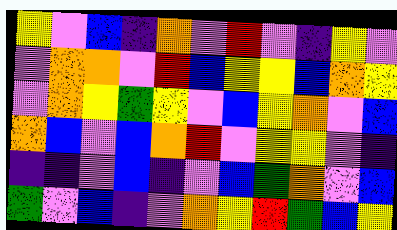[["yellow", "violet", "blue", "indigo", "orange", "violet", "red", "violet", "indigo", "yellow", "violet"], ["violet", "orange", "orange", "violet", "red", "blue", "yellow", "yellow", "blue", "orange", "yellow"], ["violet", "orange", "yellow", "green", "yellow", "violet", "blue", "yellow", "orange", "violet", "blue"], ["orange", "blue", "violet", "blue", "orange", "red", "violet", "yellow", "yellow", "violet", "indigo"], ["indigo", "indigo", "violet", "blue", "indigo", "violet", "blue", "green", "orange", "violet", "blue"], ["green", "violet", "blue", "indigo", "violet", "orange", "yellow", "red", "green", "blue", "yellow"]]